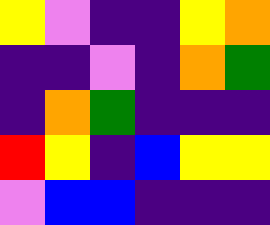[["yellow", "violet", "indigo", "indigo", "yellow", "orange"], ["indigo", "indigo", "violet", "indigo", "orange", "green"], ["indigo", "orange", "green", "indigo", "indigo", "indigo"], ["red", "yellow", "indigo", "blue", "yellow", "yellow"], ["violet", "blue", "blue", "indigo", "indigo", "indigo"]]